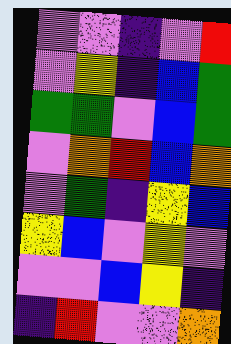[["violet", "violet", "indigo", "violet", "red"], ["violet", "yellow", "indigo", "blue", "green"], ["green", "green", "violet", "blue", "green"], ["violet", "orange", "red", "blue", "orange"], ["violet", "green", "indigo", "yellow", "blue"], ["yellow", "blue", "violet", "yellow", "violet"], ["violet", "violet", "blue", "yellow", "indigo"], ["indigo", "red", "violet", "violet", "orange"]]